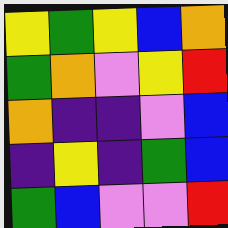[["yellow", "green", "yellow", "blue", "orange"], ["green", "orange", "violet", "yellow", "red"], ["orange", "indigo", "indigo", "violet", "blue"], ["indigo", "yellow", "indigo", "green", "blue"], ["green", "blue", "violet", "violet", "red"]]